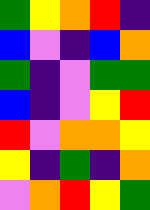[["green", "yellow", "orange", "red", "indigo"], ["blue", "violet", "indigo", "blue", "orange"], ["green", "indigo", "violet", "green", "green"], ["blue", "indigo", "violet", "yellow", "red"], ["red", "violet", "orange", "orange", "yellow"], ["yellow", "indigo", "green", "indigo", "orange"], ["violet", "orange", "red", "yellow", "green"]]